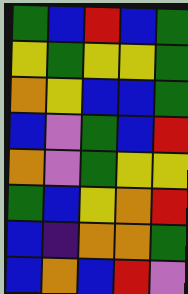[["green", "blue", "red", "blue", "green"], ["yellow", "green", "yellow", "yellow", "green"], ["orange", "yellow", "blue", "blue", "green"], ["blue", "violet", "green", "blue", "red"], ["orange", "violet", "green", "yellow", "yellow"], ["green", "blue", "yellow", "orange", "red"], ["blue", "indigo", "orange", "orange", "green"], ["blue", "orange", "blue", "red", "violet"]]